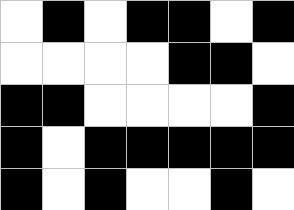[["white", "black", "white", "black", "black", "white", "black"], ["white", "white", "white", "white", "black", "black", "white"], ["black", "black", "white", "white", "white", "white", "black"], ["black", "white", "black", "black", "black", "black", "black"], ["black", "white", "black", "white", "white", "black", "white"]]